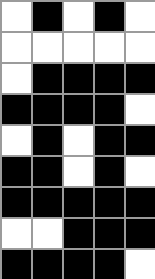[["white", "black", "white", "black", "white"], ["white", "white", "white", "white", "white"], ["white", "black", "black", "black", "black"], ["black", "black", "black", "black", "white"], ["white", "black", "white", "black", "black"], ["black", "black", "white", "black", "white"], ["black", "black", "black", "black", "black"], ["white", "white", "black", "black", "black"], ["black", "black", "black", "black", "white"]]